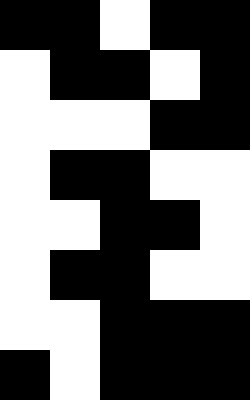[["black", "black", "white", "black", "black"], ["white", "black", "black", "white", "black"], ["white", "white", "white", "black", "black"], ["white", "black", "black", "white", "white"], ["white", "white", "black", "black", "white"], ["white", "black", "black", "white", "white"], ["white", "white", "black", "black", "black"], ["black", "white", "black", "black", "black"]]